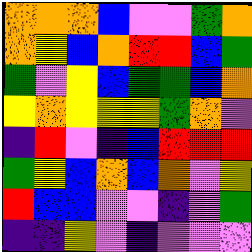[["orange", "orange", "orange", "blue", "violet", "violet", "green", "orange"], ["orange", "yellow", "blue", "orange", "red", "red", "blue", "green"], ["green", "violet", "yellow", "blue", "green", "green", "blue", "orange"], ["yellow", "orange", "yellow", "yellow", "yellow", "green", "orange", "violet"], ["indigo", "red", "violet", "indigo", "blue", "red", "red", "red"], ["green", "yellow", "blue", "orange", "blue", "orange", "violet", "yellow"], ["red", "blue", "blue", "violet", "violet", "indigo", "violet", "green"], ["indigo", "indigo", "yellow", "violet", "indigo", "violet", "violet", "violet"]]